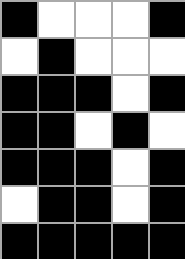[["black", "white", "white", "white", "black"], ["white", "black", "white", "white", "white"], ["black", "black", "black", "white", "black"], ["black", "black", "white", "black", "white"], ["black", "black", "black", "white", "black"], ["white", "black", "black", "white", "black"], ["black", "black", "black", "black", "black"]]